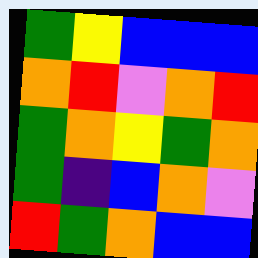[["green", "yellow", "blue", "blue", "blue"], ["orange", "red", "violet", "orange", "red"], ["green", "orange", "yellow", "green", "orange"], ["green", "indigo", "blue", "orange", "violet"], ["red", "green", "orange", "blue", "blue"]]